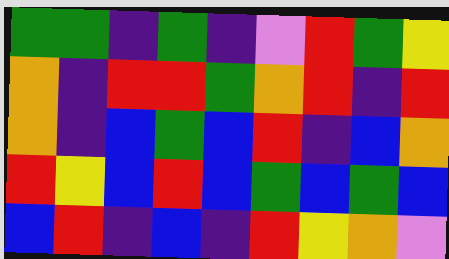[["green", "green", "indigo", "green", "indigo", "violet", "red", "green", "yellow"], ["orange", "indigo", "red", "red", "green", "orange", "red", "indigo", "red"], ["orange", "indigo", "blue", "green", "blue", "red", "indigo", "blue", "orange"], ["red", "yellow", "blue", "red", "blue", "green", "blue", "green", "blue"], ["blue", "red", "indigo", "blue", "indigo", "red", "yellow", "orange", "violet"]]